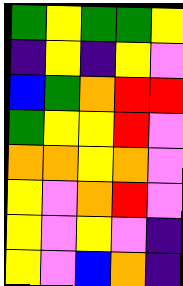[["green", "yellow", "green", "green", "yellow"], ["indigo", "yellow", "indigo", "yellow", "violet"], ["blue", "green", "orange", "red", "red"], ["green", "yellow", "yellow", "red", "violet"], ["orange", "orange", "yellow", "orange", "violet"], ["yellow", "violet", "orange", "red", "violet"], ["yellow", "violet", "yellow", "violet", "indigo"], ["yellow", "violet", "blue", "orange", "indigo"]]